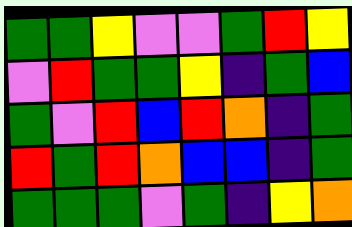[["green", "green", "yellow", "violet", "violet", "green", "red", "yellow"], ["violet", "red", "green", "green", "yellow", "indigo", "green", "blue"], ["green", "violet", "red", "blue", "red", "orange", "indigo", "green"], ["red", "green", "red", "orange", "blue", "blue", "indigo", "green"], ["green", "green", "green", "violet", "green", "indigo", "yellow", "orange"]]